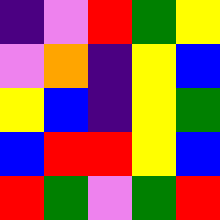[["indigo", "violet", "red", "green", "yellow"], ["violet", "orange", "indigo", "yellow", "blue"], ["yellow", "blue", "indigo", "yellow", "green"], ["blue", "red", "red", "yellow", "blue"], ["red", "green", "violet", "green", "red"]]